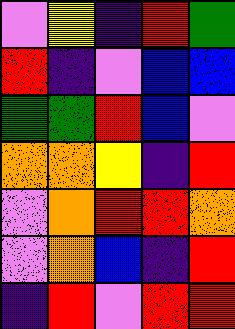[["violet", "yellow", "indigo", "red", "green"], ["red", "indigo", "violet", "blue", "blue"], ["green", "green", "red", "blue", "violet"], ["orange", "orange", "yellow", "indigo", "red"], ["violet", "orange", "red", "red", "orange"], ["violet", "orange", "blue", "indigo", "red"], ["indigo", "red", "violet", "red", "red"]]